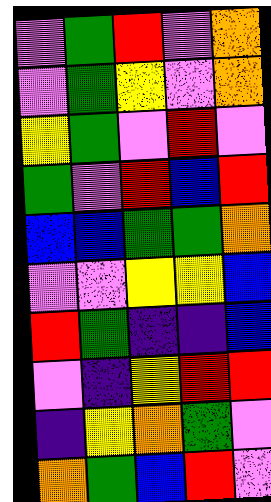[["violet", "green", "red", "violet", "orange"], ["violet", "green", "yellow", "violet", "orange"], ["yellow", "green", "violet", "red", "violet"], ["green", "violet", "red", "blue", "red"], ["blue", "blue", "green", "green", "orange"], ["violet", "violet", "yellow", "yellow", "blue"], ["red", "green", "indigo", "indigo", "blue"], ["violet", "indigo", "yellow", "red", "red"], ["indigo", "yellow", "orange", "green", "violet"], ["orange", "green", "blue", "red", "violet"]]